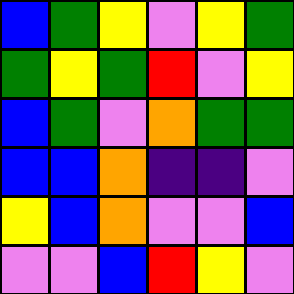[["blue", "green", "yellow", "violet", "yellow", "green"], ["green", "yellow", "green", "red", "violet", "yellow"], ["blue", "green", "violet", "orange", "green", "green"], ["blue", "blue", "orange", "indigo", "indigo", "violet"], ["yellow", "blue", "orange", "violet", "violet", "blue"], ["violet", "violet", "blue", "red", "yellow", "violet"]]